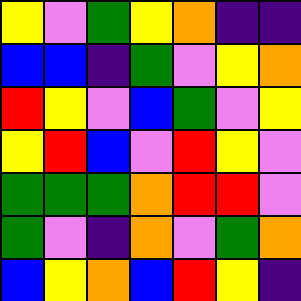[["yellow", "violet", "green", "yellow", "orange", "indigo", "indigo"], ["blue", "blue", "indigo", "green", "violet", "yellow", "orange"], ["red", "yellow", "violet", "blue", "green", "violet", "yellow"], ["yellow", "red", "blue", "violet", "red", "yellow", "violet"], ["green", "green", "green", "orange", "red", "red", "violet"], ["green", "violet", "indigo", "orange", "violet", "green", "orange"], ["blue", "yellow", "orange", "blue", "red", "yellow", "indigo"]]